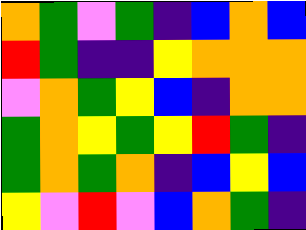[["orange", "green", "violet", "green", "indigo", "blue", "orange", "blue"], ["red", "green", "indigo", "indigo", "yellow", "orange", "orange", "orange"], ["violet", "orange", "green", "yellow", "blue", "indigo", "orange", "orange"], ["green", "orange", "yellow", "green", "yellow", "red", "green", "indigo"], ["green", "orange", "green", "orange", "indigo", "blue", "yellow", "blue"], ["yellow", "violet", "red", "violet", "blue", "orange", "green", "indigo"]]